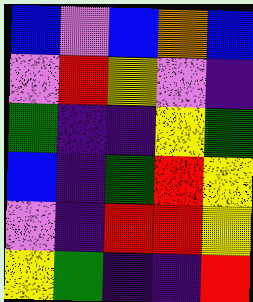[["blue", "violet", "blue", "orange", "blue"], ["violet", "red", "yellow", "violet", "indigo"], ["green", "indigo", "indigo", "yellow", "green"], ["blue", "indigo", "green", "red", "yellow"], ["violet", "indigo", "red", "red", "yellow"], ["yellow", "green", "indigo", "indigo", "red"]]